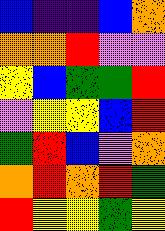[["blue", "indigo", "indigo", "blue", "orange"], ["orange", "orange", "red", "violet", "violet"], ["yellow", "blue", "green", "green", "red"], ["violet", "yellow", "yellow", "blue", "red"], ["green", "red", "blue", "violet", "orange"], ["orange", "red", "orange", "red", "green"], ["red", "yellow", "yellow", "green", "yellow"]]